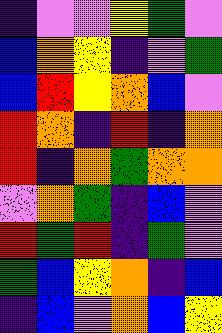[["indigo", "violet", "violet", "yellow", "green", "violet"], ["blue", "orange", "yellow", "indigo", "violet", "green"], ["blue", "red", "yellow", "orange", "blue", "violet"], ["red", "orange", "indigo", "red", "indigo", "orange"], ["red", "indigo", "orange", "green", "orange", "orange"], ["violet", "orange", "green", "indigo", "blue", "violet"], ["red", "green", "red", "indigo", "green", "violet"], ["green", "blue", "yellow", "orange", "indigo", "blue"], ["indigo", "blue", "violet", "orange", "blue", "yellow"]]